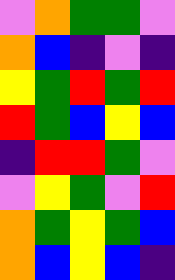[["violet", "orange", "green", "green", "violet"], ["orange", "blue", "indigo", "violet", "indigo"], ["yellow", "green", "red", "green", "red"], ["red", "green", "blue", "yellow", "blue"], ["indigo", "red", "red", "green", "violet"], ["violet", "yellow", "green", "violet", "red"], ["orange", "green", "yellow", "green", "blue"], ["orange", "blue", "yellow", "blue", "indigo"]]